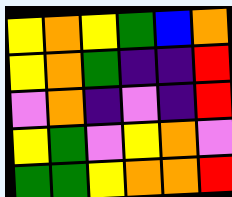[["yellow", "orange", "yellow", "green", "blue", "orange"], ["yellow", "orange", "green", "indigo", "indigo", "red"], ["violet", "orange", "indigo", "violet", "indigo", "red"], ["yellow", "green", "violet", "yellow", "orange", "violet"], ["green", "green", "yellow", "orange", "orange", "red"]]